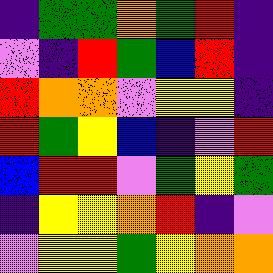[["indigo", "green", "green", "orange", "green", "red", "indigo"], ["violet", "indigo", "red", "green", "blue", "red", "indigo"], ["red", "orange", "orange", "violet", "yellow", "yellow", "indigo"], ["red", "green", "yellow", "blue", "indigo", "violet", "red"], ["blue", "red", "red", "violet", "green", "yellow", "green"], ["indigo", "yellow", "yellow", "orange", "red", "indigo", "violet"], ["violet", "yellow", "yellow", "green", "yellow", "orange", "orange"]]